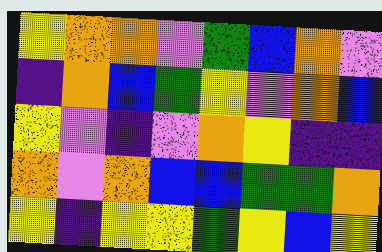[["yellow", "orange", "orange", "violet", "green", "blue", "orange", "violet"], ["indigo", "orange", "blue", "green", "yellow", "violet", "orange", "blue"], ["yellow", "violet", "indigo", "violet", "orange", "yellow", "indigo", "indigo"], ["orange", "violet", "orange", "blue", "blue", "green", "green", "orange"], ["yellow", "indigo", "yellow", "yellow", "green", "yellow", "blue", "yellow"]]